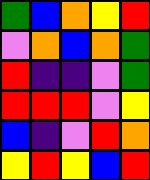[["green", "blue", "orange", "yellow", "red"], ["violet", "orange", "blue", "orange", "green"], ["red", "indigo", "indigo", "violet", "green"], ["red", "red", "red", "violet", "yellow"], ["blue", "indigo", "violet", "red", "orange"], ["yellow", "red", "yellow", "blue", "red"]]